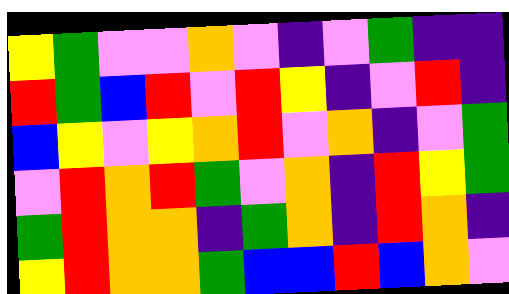[["yellow", "green", "violet", "violet", "orange", "violet", "indigo", "violet", "green", "indigo", "indigo"], ["red", "green", "blue", "red", "violet", "red", "yellow", "indigo", "violet", "red", "indigo"], ["blue", "yellow", "violet", "yellow", "orange", "red", "violet", "orange", "indigo", "violet", "green"], ["violet", "red", "orange", "red", "green", "violet", "orange", "indigo", "red", "yellow", "green"], ["green", "red", "orange", "orange", "indigo", "green", "orange", "indigo", "red", "orange", "indigo"], ["yellow", "red", "orange", "orange", "green", "blue", "blue", "red", "blue", "orange", "violet"]]